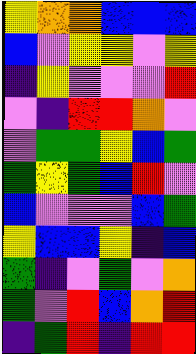[["yellow", "orange", "orange", "blue", "blue", "blue"], ["blue", "violet", "yellow", "yellow", "violet", "yellow"], ["indigo", "yellow", "violet", "violet", "violet", "red"], ["violet", "indigo", "red", "red", "orange", "violet"], ["violet", "green", "green", "yellow", "blue", "green"], ["green", "yellow", "green", "blue", "red", "violet"], ["blue", "violet", "violet", "violet", "blue", "green"], ["yellow", "blue", "blue", "yellow", "indigo", "blue"], ["green", "indigo", "violet", "green", "violet", "orange"], ["green", "violet", "red", "blue", "orange", "red"], ["indigo", "green", "red", "indigo", "red", "red"]]